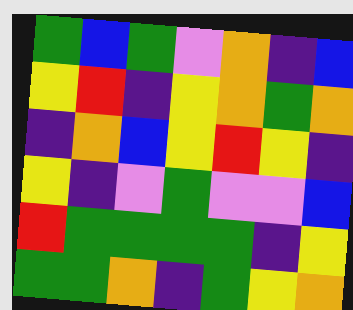[["green", "blue", "green", "violet", "orange", "indigo", "blue"], ["yellow", "red", "indigo", "yellow", "orange", "green", "orange"], ["indigo", "orange", "blue", "yellow", "red", "yellow", "indigo"], ["yellow", "indigo", "violet", "green", "violet", "violet", "blue"], ["red", "green", "green", "green", "green", "indigo", "yellow"], ["green", "green", "orange", "indigo", "green", "yellow", "orange"]]